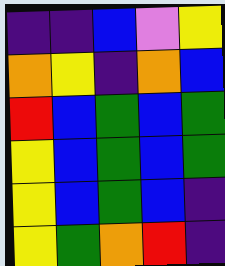[["indigo", "indigo", "blue", "violet", "yellow"], ["orange", "yellow", "indigo", "orange", "blue"], ["red", "blue", "green", "blue", "green"], ["yellow", "blue", "green", "blue", "green"], ["yellow", "blue", "green", "blue", "indigo"], ["yellow", "green", "orange", "red", "indigo"]]